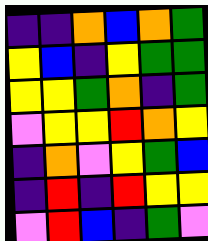[["indigo", "indigo", "orange", "blue", "orange", "green"], ["yellow", "blue", "indigo", "yellow", "green", "green"], ["yellow", "yellow", "green", "orange", "indigo", "green"], ["violet", "yellow", "yellow", "red", "orange", "yellow"], ["indigo", "orange", "violet", "yellow", "green", "blue"], ["indigo", "red", "indigo", "red", "yellow", "yellow"], ["violet", "red", "blue", "indigo", "green", "violet"]]